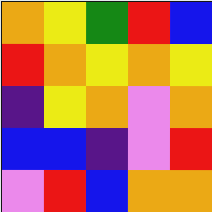[["orange", "yellow", "green", "red", "blue"], ["red", "orange", "yellow", "orange", "yellow"], ["indigo", "yellow", "orange", "violet", "orange"], ["blue", "blue", "indigo", "violet", "red"], ["violet", "red", "blue", "orange", "orange"]]